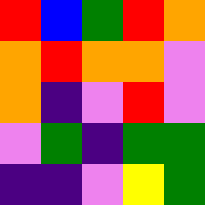[["red", "blue", "green", "red", "orange"], ["orange", "red", "orange", "orange", "violet"], ["orange", "indigo", "violet", "red", "violet"], ["violet", "green", "indigo", "green", "green"], ["indigo", "indigo", "violet", "yellow", "green"]]